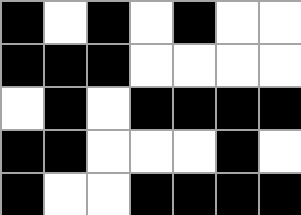[["black", "white", "black", "white", "black", "white", "white"], ["black", "black", "black", "white", "white", "white", "white"], ["white", "black", "white", "black", "black", "black", "black"], ["black", "black", "white", "white", "white", "black", "white"], ["black", "white", "white", "black", "black", "black", "black"]]